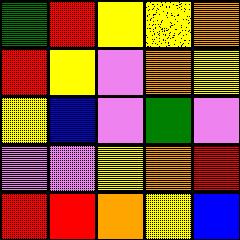[["green", "red", "yellow", "yellow", "orange"], ["red", "yellow", "violet", "orange", "yellow"], ["yellow", "blue", "violet", "green", "violet"], ["violet", "violet", "yellow", "orange", "red"], ["red", "red", "orange", "yellow", "blue"]]